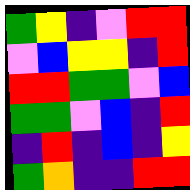[["green", "yellow", "indigo", "violet", "red", "red"], ["violet", "blue", "yellow", "yellow", "indigo", "red"], ["red", "red", "green", "green", "violet", "blue"], ["green", "green", "violet", "blue", "indigo", "red"], ["indigo", "red", "indigo", "blue", "indigo", "yellow"], ["green", "orange", "indigo", "indigo", "red", "red"]]